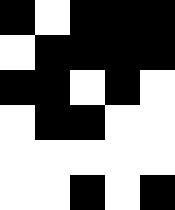[["black", "white", "black", "black", "black"], ["white", "black", "black", "black", "black"], ["black", "black", "white", "black", "white"], ["white", "black", "black", "white", "white"], ["white", "white", "white", "white", "white"], ["white", "white", "black", "white", "black"]]